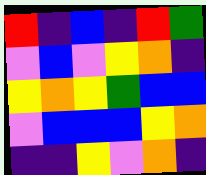[["red", "indigo", "blue", "indigo", "red", "green"], ["violet", "blue", "violet", "yellow", "orange", "indigo"], ["yellow", "orange", "yellow", "green", "blue", "blue"], ["violet", "blue", "blue", "blue", "yellow", "orange"], ["indigo", "indigo", "yellow", "violet", "orange", "indigo"]]